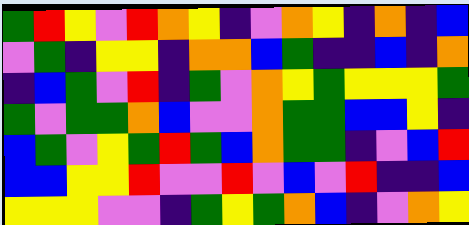[["green", "red", "yellow", "violet", "red", "orange", "yellow", "indigo", "violet", "orange", "yellow", "indigo", "orange", "indigo", "blue"], ["violet", "green", "indigo", "yellow", "yellow", "indigo", "orange", "orange", "blue", "green", "indigo", "indigo", "blue", "indigo", "orange"], ["indigo", "blue", "green", "violet", "red", "indigo", "green", "violet", "orange", "yellow", "green", "yellow", "yellow", "yellow", "green"], ["green", "violet", "green", "green", "orange", "blue", "violet", "violet", "orange", "green", "green", "blue", "blue", "yellow", "indigo"], ["blue", "green", "violet", "yellow", "green", "red", "green", "blue", "orange", "green", "green", "indigo", "violet", "blue", "red"], ["blue", "blue", "yellow", "yellow", "red", "violet", "violet", "red", "violet", "blue", "violet", "red", "indigo", "indigo", "blue"], ["yellow", "yellow", "yellow", "violet", "violet", "indigo", "green", "yellow", "green", "orange", "blue", "indigo", "violet", "orange", "yellow"]]